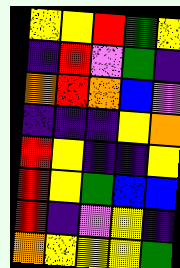[["yellow", "yellow", "red", "green", "yellow"], ["indigo", "red", "violet", "green", "indigo"], ["orange", "red", "orange", "blue", "violet"], ["indigo", "indigo", "indigo", "yellow", "orange"], ["red", "yellow", "indigo", "indigo", "yellow"], ["red", "yellow", "green", "blue", "blue"], ["red", "indigo", "violet", "yellow", "indigo"], ["orange", "yellow", "yellow", "yellow", "green"]]